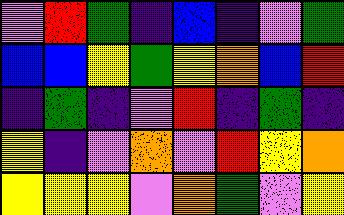[["violet", "red", "green", "indigo", "blue", "indigo", "violet", "green"], ["blue", "blue", "yellow", "green", "yellow", "orange", "blue", "red"], ["indigo", "green", "indigo", "violet", "red", "indigo", "green", "indigo"], ["yellow", "indigo", "violet", "orange", "violet", "red", "yellow", "orange"], ["yellow", "yellow", "yellow", "violet", "orange", "green", "violet", "yellow"]]